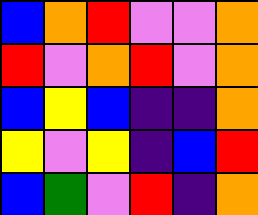[["blue", "orange", "red", "violet", "violet", "orange"], ["red", "violet", "orange", "red", "violet", "orange"], ["blue", "yellow", "blue", "indigo", "indigo", "orange"], ["yellow", "violet", "yellow", "indigo", "blue", "red"], ["blue", "green", "violet", "red", "indigo", "orange"]]